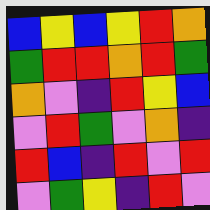[["blue", "yellow", "blue", "yellow", "red", "orange"], ["green", "red", "red", "orange", "red", "green"], ["orange", "violet", "indigo", "red", "yellow", "blue"], ["violet", "red", "green", "violet", "orange", "indigo"], ["red", "blue", "indigo", "red", "violet", "red"], ["violet", "green", "yellow", "indigo", "red", "violet"]]